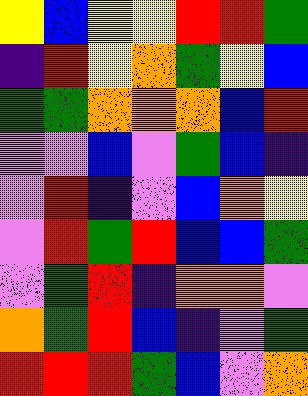[["yellow", "blue", "yellow", "yellow", "red", "red", "green"], ["indigo", "red", "yellow", "orange", "green", "yellow", "blue"], ["green", "green", "orange", "orange", "orange", "blue", "red"], ["violet", "violet", "blue", "violet", "green", "blue", "indigo"], ["violet", "red", "indigo", "violet", "blue", "orange", "yellow"], ["violet", "red", "green", "red", "blue", "blue", "green"], ["violet", "green", "red", "indigo", "orange", "orange", "violet"], ["orange", "green", "red", "blue", "indigo", "violet", "green"], ["red", "red", "red", "green", "blue", "violet", "orange"]]